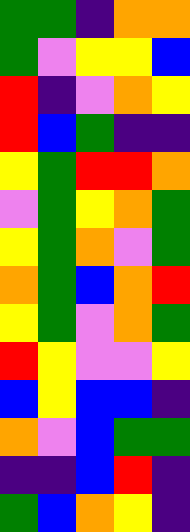[["green", "green", "indigo", "orange", "orange"], ["green", "violet", "yellow", "yellow", "blue"], ["red", "indigo", "violet", "orange", "yellow"], ["red", "blue", "green", "indigo", "indigo"], ["yellow", "green", "red", "red", "orange"], ["violet", "green", "yellow", "orange", "green"], ["yellow", "green", "orange", "violet", "green"], ["orange", "green", "blue", "orange", "red"], ["yellow", "green", "violet", "orange", "green"], ["red", "yellow", "violet", "violet", "yellow"], ["blue", "yellow", "blue", "blue", "indigo"], ["orange", "violet", "blue", "green", "green"], ["indigo", "indigo", "blue", "red", "indigo"], ["green", "blue", "orange", "yellow", "indigo"]]